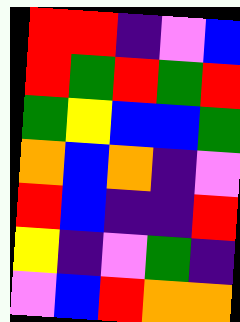[["red", "red", "indigo", "violet", "blue"], ["red", "green", "red", "green", "red"], ["green", "yellow", "blue", "blue", "green"], ["orange", "blue", "orange", "indigo", "violet"], ["red", "blue", "indigo", "indigo", "red"], ["yellow", "indigo", "violet", "green", "indigo"], ["violet", "blue", "red", "orange", "orange"]]